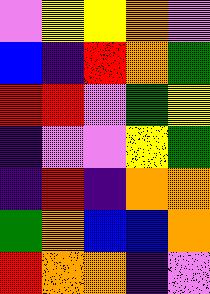[["violet", "yellow", "yellow", "orange", "violet"], ["blue", "indigo", "red", "orange", "green"], ["red", "red", "violet", "green", "yellow"], ["indigo", "violet", "violet", "yellow", "green"], ["indigo", "red", "indigo", "orange", "orange"], ["green", "orange", "blue", "blue", "orange"], ["red", "orange", "orange", "indigo", "violet"]]